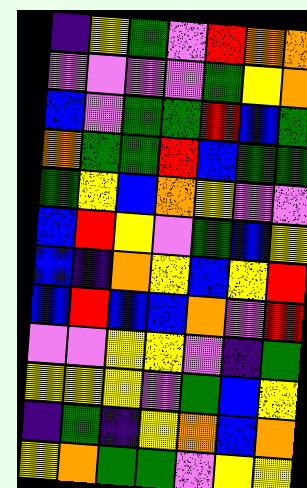[["indigo", "yellow", "green", "violet", "red", "orange", "orange"], ["violet", "violet", "violet", "violet", "green", "yellow", "orange"], ["blue", "violet", "green", "green", "red", "blue", "green"], ["orange", "green", "green", "red", "blue", "green", "green"], ["green", "yellow", "blue", "orange", "yellow", "violet", "violet"], ["blue", "red", "yellow", "violet", "green", "blue", "yellow"], ["blue", "indigo", "orange", "yellow", "blue", "yellow", "red"], ["blue", "red", "blue", "blue", "orange", "violet", "red"], ["violet", "violet", "yellow", "yellow", "violet", "indigo", "green"], ["yellow", "yellow", "yellow", "violet", "green", "blue", "yellow"], ["indigo", "green", "indigo", "yellow", "orange", "blue", "orange"], ["yellow", "orange", "green", "green", "violet", "yellow", "yellow"]]